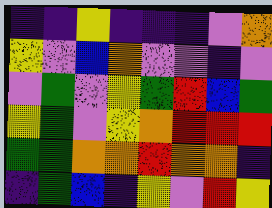[["indigo", "indigo", "yellow", "indigo", "indigo", "indigo", "violet", "orange"], ["yellow", "violet", "blue", "orange", "violet", "violet", "indigo", "violet"], ["violet", "green", "violet", "yellow", "green", "red", "blue", "green"], ["yellow", "green", "violet", "yellow", "orange", "red", "red", "red"], ["green", "green", "orange", "orange", "red", "orange", "orange", "indigo"], ["indigo", "green", "blue", "indigo", "yellow", "violet", "red", "yellow"]]